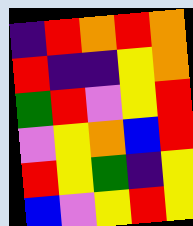[["indigo", "red", "orange", "red", "orange"], ["red", "indigo", "indigo", "yellow", "orange"], ["green", "red", "violet", "yellow", "red"], ["violet", "yellow", "orange", "blue", "red"], ["red", "yellow", "green", "indigo", "yellow"], ["blue", "violet", "yellow", "red", "yellow"]]